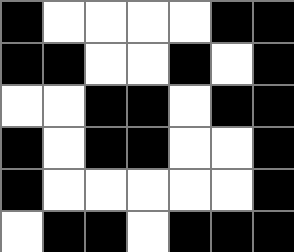[["black", "white", "white", "white", "white", "black", "black"], ["black", "black", "white", "white", "black", "white", "black"], ["white", "white", "black", "black", "white", "black", "black"], ["black", "white", "black", "black", "white", "white", "black"], ["black", "white", "white", "white", "white", "white", "black"], ["white", "black", "black", "white", "black", "black", "black"]]